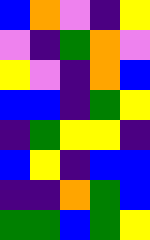[["blue", "orange", "violet", "indigo", "yellow"], ["violet", "indigo", "green", "orange", "violet"], ["yellow", "violet", "indigo", "orange", "blue"], ["blue", "blue", "indigo", "green", "yellow"], ["indigo", "green", "yellow", "yellow", "indigo"], ["blue", "yellow", "indigo", "blue", "blue"], ["indigo", "indigo", "orange", "green", "blue"], ["green", "green", "blue", "green", "yellow"]]